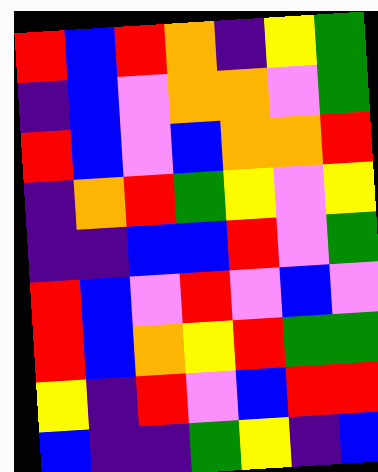[["red", "blue", "red", "orange", "indigo", "yellow", "green"], ["indigo", "blue", "violet", "orange", "orange", "violet", "green"], ["red", "blue", "violet", "blue", "orange", "orange", "red"], ["indigo", "orange", "red", "green", "yellow", "violet", "yellow"], ["indigo", "indigo", "blue", "blue", "red", "violet", "green"], ["red", "blue", "violet", "red", "violet", "blue", "violet"], ["red", "blue", "orange", "yellow", "red", "green", "green"], ["yellow", "indigo", "red", "violet", "blue", "red", "red"], ["blue", "indigo", "indigo", "green", "yellow", "indigo", "blue"]]